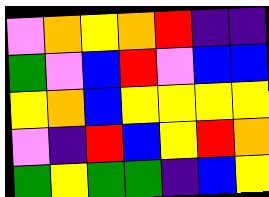[["violet", "orange", "yellow", "orange", "red", "indigo", "indigo"], ["green", "violet", "blue", "red", "violet", "blue", "blue"], ["yellow", "orange", "blue", "yellow", "yellow", "yellow", "yellow"], ["violet", "indigo", "red", "blue", "yellow", "red", "orange"], ["green", "yellow", "green", "green", "indigo", "blue", "yellow"]]